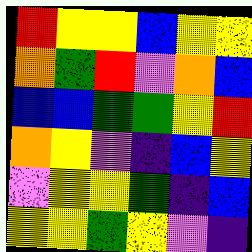[["red", "yellow", "yellow", "blue", "yellow", "yellow"], ["orange", "green", "red", "violet", "orange", "blue"], ["blue", "blue", "green", "green", "yellow", "red"], ["orange", "yellow", "violet", "indigo", "blue", "yellow"], ["violet", "yellow", "yellow", "green", "indigo", "blue"], ["yellow", "yellow", "green", "yellow", "violet", "indigo"]]